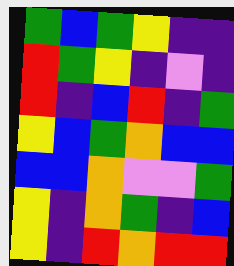[["green", "blue", "green", "yellow", "indigo", "indigo"], ["red", "green", "yellow", "indigo", "violet", "indigo"], ["red", "indigo", "blue", "red", "indigo", "green"], ["yellow", "blue", "green", "orange", "blue", "blue"], ["blue", "blue", "orange", "violet", "violet", "green"], ["yellow", "indigo", "orange", "green", "indigo", "blue"], ["yellow", "indigo", "red", "orange", "red", "red"]]